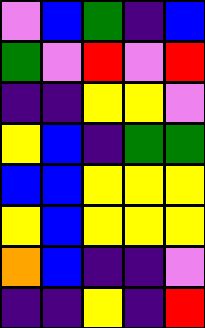[["violet", "blue", "green", "indigo", "blue"], ["green", "violet", "red", "violet", "red"], ["indigo", "indigo", "yellow", "yellow", "violet"], ["yellow", "blue", "indigo", "green", "green"], ["blue", "blue", "yellow", "yellow", "yellow"], ["yellow", "blue", "yellow", "yellow", "yellow"], ["orange", "blue", "indigo", "indigo", "violet"], ["indigo", "indigo", "yellow", "indigo", "red"]]